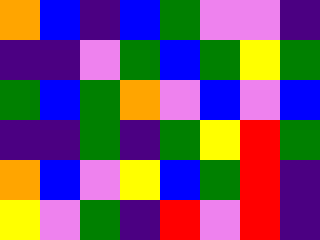[["orange", "blue", "indigo", "blue", "green", "violet", "violet", "indigo"], ["indigo", "indigo", "violet", "green", "blue", "green", "yellow", "green"], ["green", "blue", "green", "orange", "violet", "blue", "violet", "blue"], ["indigo", "indigo", "green", "indigo", "green", "yellow", "red", "green"], ["orange", "blue", "violet", "yellow", "blue", "green", "red", "indigo"], ["yellow", "violet", "green", "indigo", "red", "violet", "red", "indigo"]]